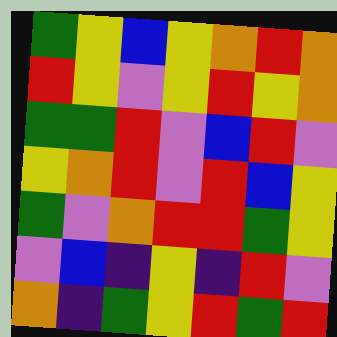[["green", "yellow", "blue", "yellow", "orange", "red", "orange"], ["red", "yellow", "violet", "yellow", "red", "yellow", "orange"], ["green", "green", "red", "violet", "blue", "red", "violet"], ["yellow", "orange", "red", "violet", "red", "blue", "yellow"], ["green", "violet", "orange", "red", "red", "green", "yellow"], ["violet", "blue", "indigo", "yellow", "indigo", "red", "violet"], ["orange", "indigo", "green", "yellow", "red", "green", "red"]]